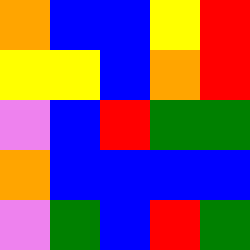[["orange", "blue", "blue", "yellow", "red"], ["yellow", "yellow", "blue", "orange", "red"], ["violet", "blue", "red", "green", "green"], ["orange", "blue", "blue", "blue", "blue"], ["violet", "green", "blue", "red", "green"]]